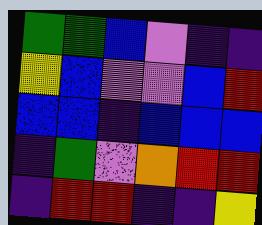[["green", "green", "blue", "violet", "indigo", "indigo"], ["yellow", "blue", "violet", "violet", "blue", "red"], ["blue", "blue", "indigo", "blue", "blue", "blue"], ["indigo", "green", "violet", "orange", "red", "red"], ["indigo", "red", "red", "indigo", "indigo", "yellow"]]